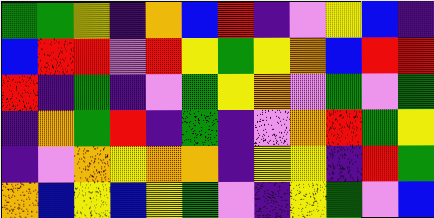[["green", "green", "yellow", "indigo", "orange", "blue", "red", "indigo", "violet", "yellow", "blue", "indigo"], ["blue", "red", "red", "violet", "red", "yellow", "green", "yellow", "orange", "blue", "red", "red"], ["red", "indigo", "green", "indigo", "violet", "green", "yellow", "orange", "violet", "green", "violet", "green"], ["indigo", "orange", "green", "red", "indigo", "green", "indigo", "violet", "orange", "red", "green", "yellow"], ["indigo", "violet", "orange", "yellow", "orange", "orange", "indigo", "yellow", "yellow", "indigo", "red", "green"], ["orange", "blue", "yellow", "blue", "yellow", "green", "violet", "indigo", "yellow", "green", "violet", "blue"]]